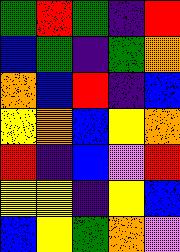[["green", "red", "green", "indigo", "red"], ["blue", "green", "indigo", "green", "orange"], ["orange", "blue", "red", "indigo", "blue"], ["yellow", "orange", "blue", "yellow", "orange"], ["red", "indigo", "blue", "violet", "red"], ["yellow", "yellow", "indigo", "yellow", "blue"], ["blue", "yellow", "green", "orange", "violet"]]